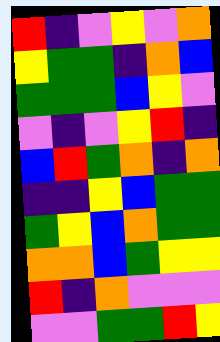[["red", "indigo", "violet", "yellow", "violet", "orange"], ["yellow", "green", "green", "indigo", "orange", "blue"], ["green", "green", "green", "blue", "yellow", "violet"], ["violet", "indigo", "violet", "yellow", "red", "indigo"], ["blue", "red", "green", "orange", "indigo", "orange"], ["indigo", "indigo", "yellow", "blue", "green", "green"], ["green", "yellow", "blue", "orange", "green", "green"], ["orange", "orange", "blue", "green", "yellow", "yellow"], ["red", "indigo", "orange", "violet", "violet", "violet"], ["violet", "violet", "green", "green", "red", "yellow"]]